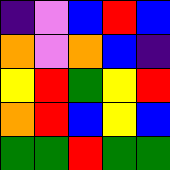[["indigo", "violet", "blue", "red", "blue"], ["orange", "violet", "orange", "blue", "indigo"], ["yellow", "red", "green", "yellow", "red"], ["orange", "red", "blue", "yellow", "blue"], ["green", "green", "red", "green", "green"]]